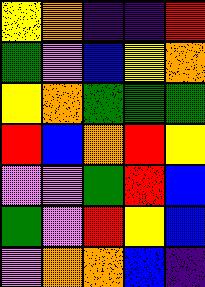[["yellow", "orange", "indigo", "indigo", "red"], ["green", "violet", "blue", "yellow", "orange"], ["yellow", "orange", "green", "green", "green"], ["red", "blue", "orange", "red", "yellow"], ["violet", "violet", "green", "red", "blue"], ["green", "violet", "red", "yellow", "blue"], ["violet", "orange", "orange", "blue", "indigo"]]